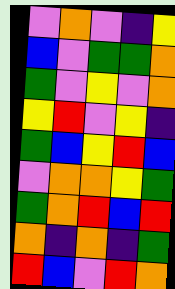[["violet", "orange", "violet", "indigo", "yellow"], ["blue", "violet", "green", "green", "orange"], ["green", "violet", "yellow", "violet", "orange"], ["yellow", "red", "violet", "yellow", "indigo"], ["green", "blue", "yellow", "red", "blue"], ["violet", "orange", "orange", "yellow", "green"], ["green", "orange", "red", "blue", "red"], ["orange", "indigo", "orange", "indigo", "green"], ["red", "blue", "violet", "red", "orange"]]